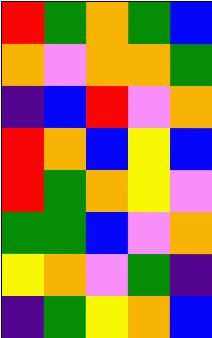[["red", "green", "orange", "green", "blue"], ["orange", "violet", "orange", "orange", "green"], ["indigo", "blue", "red", "violet", "orange"], ["red", "orange", "blue", "yellow", "blue"], ["red", "green", "orange", "yellow", "violet"], ["green", "green", "blue", "violet", "orange"], ["yellow", "orange", "violet", "green", "indigo"], ["indigo", "green", "yellow", "orange", "blue"]]